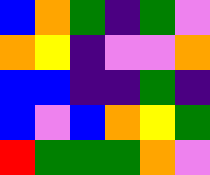[["blue", "orange", "green", "indigo", "green", "violet"], ["orange", "yellow", "indigo", "violet", "violet", "orange"], ["blue", "blue", "indigo", "indigo", "green", "indigo"], ["blue", "violet", "blue", "orange", "yellow", "green"], ["red", "green", "green", "green", "orange", "violet"]]